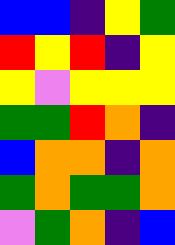[["blue", "blue", "indigo", "yellow", "green"], ["red", "yellow", "red", "indigo", "yellow"], ["yellow", "violet", "yellow", "yellow", "yellow"], ["green", "green", "red", "orange", "indigo"], ["blue", "orange", "orange", "indigo", "orange"], ["green", "orange", "green", "green", "orange"], ["violet", "green", "orange", "indigo", "blue"]]